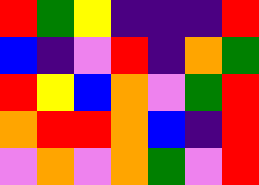[["red", "green", "yellow", "indigo", "indigo", "indigo", "red"], ["blue", "indigo", "violet", "red", "indigo", "orange", "green"], ["red", "yellow", "blue", "orange", "violet", "green", "red"], ["orange", "red", "red", "orange", "blue", "indigo", "red"], ["violet", "orange", "violet", "orange", "green", "violet", "red"]]